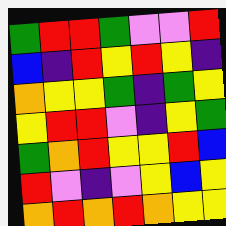[["green", "red", "red", "green", "violet", "violet", "red"], ["blue", "indigo", "red", "yellow", "red", "yellow", "indigo"], ["orange", "yellow", "yellow", "green", "indigo", "green", "yellow"], ["yellow", "red", "red", "violet", "indigo", "yellow", "green"], ["green", "orange", "red", "yellow", "yellow", "red", "blue"], ["red", "violet", "indigo", "violet", "yellow", "blue", "yellow"], ["orange", "red", "orange", "red", "orange", "yellow", "yellow"]]